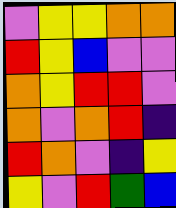[["violet", "yellow", "yellow", "orange", "orange"], ["red", "yellow", "blue", "violet", "violet"], ["orange", "yellow", "red", "red", "violet"], ["orange", "violet", "orange", "red", "indigo"], ["red", "orange", "violet", "indigo", "yellow"], ["yellow", "violet", "red", "green", "blue"]]